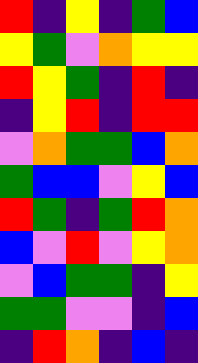[["red", "indigo", "yellow", "indigo", "green", "blue"], ["yellow", "green", "violet", "orange", "yellow", "yellow"], ["red", "yellow", "green", "indigo", "red", "indigo"], ["indigo", "yellow", "red", "indigo", "red", "red"], ["violet", "orange", "green", "green", "blue", "orange"], ["green", "blue", "blue", "violet", "yellow", "blue"], ["red", "green", "indigo", "green", "red", "orange"], ["blue", "violet", "red", "violet", "yellow", "orange"], ["violet", "blue", "green", "green", "indigo", "yellow"], ["green", "green", "violet", "violet", "indigo", "blue"], ["indigo", "red", "orange", "indigo", "blue", "indigo"]]